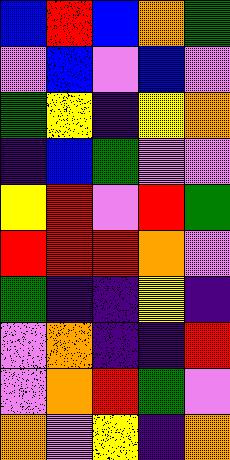[["blue", "red", "blue", "orange", "green"], ["violet", "blue", "violet", "blue", "violet"], ["green", "yellow", "indigo", "yellow", "orange"], ["indigo", "blue", "green", "violet", "violet"], ["yellow", "red", "violet", "red", "green"], ["red", "red", "red", "orange", "violet"], ["green", "indigo", "indigo", "yellow", "indigo"], ["violet", "orange", "indigo", "indigo", "red"], ["violet", "orange", "red", "green", "violet"], ["orange", "violet", "yellow", "indigo", "orange"]]